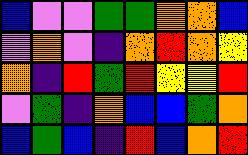[["blue", "violet", "violet", "green", "green", "orange", "orange", "blue"], ["violet", "orange", "violet", "indigo", "orange", "red", "orange", "yellow"], ["orange", "indigo", "red", "green", "red", "yellow", "yellow", "red"], ["violet", "green", "indigo", "orange", "blue", "blue", "green", "orange"], ["blue", "green", "blue", "indigo", "red", "blue", "orange", "red"]]